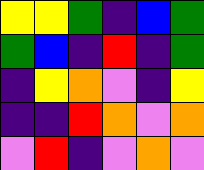[["yellow", "yellow", "green", "indigo", "blue", "green"], ["green", "blue", "indigo", "red", "indigo", "green"], ["indigo", "yellow", "orange", "violet", "indigo", "yellow"], ["indigo", "indigo", "red", "orange", "violet", "orange"], ["violet", "red", "indigo", "violet", "orange", "violet"]]